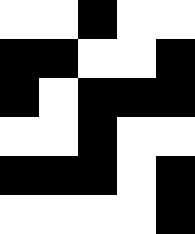[["white", "white", "black", "white", "white"], ["black", "black", "white", "white", "black"], ["black", "white", "black", "black", "black"], ["white", "white", "black", "white", "white"], ["black", "black", "black", "white", "black"], ["white", "white", "white", "white", "black"]]